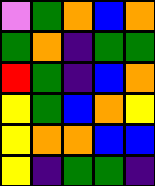[["violet", "green", "orange", "blue", "orange"], ["green", "orange", "indigo", "green", "green"], ["red", "green", "indigo", "blue", "orange"], ["yellow", "green", "blue", "orange", "yellow"], ["yellow", "orange", "orange", "blue", "blue"], ["yellow", "indigo", "green", "green", "indigo"]]